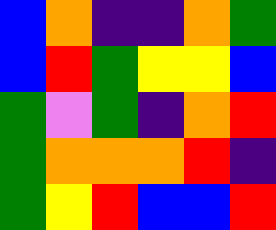[["blue", "orange", "indigo", "indigo", "orange", "green"], ["blue", "red", "green", "yellow", "yellow", "blue"], ["green", "violet", "green", "indigo", "orange", "red"], ["green", "orange", "orange", "orange", "red", "indigo"], ["green", "yellow", "red", "blue", "blue", "red"]]